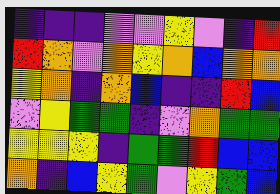[["indigo", "indigo", "indigo", "violet", "violet", "yellow", "violet", "indigo", "red"], ["red", "orange", "violet", "orange", "yellow", "orange", "blue", "orange", "orange"], ["yellow", "orange", "indigo", "orange", "blue", "indigo", "indigo", "red", "blue"], ["violet", "yellow", "green", "green", "indigo", "violet", "orange", "green", "green"], ["yellow", "yellow", "yellow", "indigo", "green", "green", "red", "blue", "blue"], ["orange", "indigo", "blue", "yellow", "green", "violet", "yellow", "green", "blue"]]